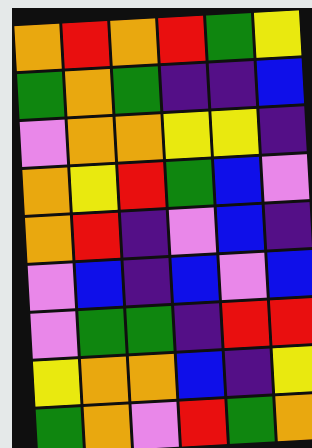[["orange", "red", "orange", "red", "green", "yellow"], ["green", "orange", "green", "indigo", "indigo", "blue"], ["violet", "orange", "orange", "yellow", "yellow", "indigo"], ["orange", "yellow", "red", "green", "blue", "violet"], ["orange", "red", "indigo", "violet", "blue", "indigo"], ["violet", "blue", "indigo", "blue", "violet", "blue"], ["violet", "green", "green", "indigo", "red", "red"], ["yellow", "orange", "orange", "blue", "indigo", "yellow"], ["green", "orange", "violet", "red", "green", "orange"]]